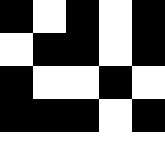[["black", "white", "black", "white", "black"], ["white", "black", "black", "white", "black"], ["black", "white", "white", "black", "white"], ["black", "black", "black", "white", "black"], ["white", "white", "white", "white", "white"]]